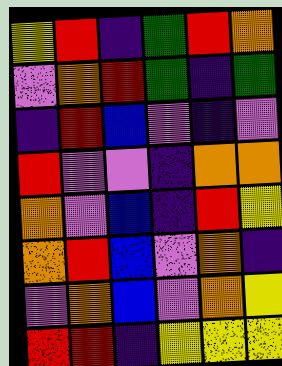[["yellow", "red", "indigo", "green", "red", "orange"], ["violet", "orange", "red", "green", "indigo", "green"], ["indigo", "red", "blue", "violet", "indigo", "violet"], ["red", "violet", "violet", "indigo", "orange", "orange"], ["orange", "violet", "blue", "indigo", "red", "yellow"], ["orange", "red", "blue", "violet", "orange", "indigo"], ["violet", "orange", "blue", "violet", "orange", "yellow"], ["red", "red", "indigo", "yellow", "yellow", "yellow"]]